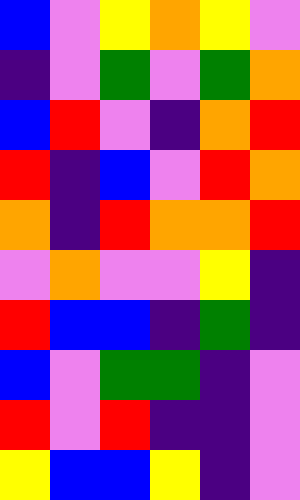[["blue", "violet", "yellow", "orange", "yellow", "violet"], ["indigo", "violet", "green", "violet", "green", "orange"], ["blue", "red", "violet", "indigo", "orange", "red"], ["red", "indigo", "blue", "violet", "red", "orange"], ["orange", "indigo", "red", "orange", "orange", "red"], ["violet", "orange", "violet", "violet", "yellow", "indigo"], ["red", "blue", "blue", "indigo", "green", "indigo"], ["blue", "violet", "green", "green", "indigo", "violet"], ["red", "violet", "red", "indigo", "indigo", "violet"], ["yellow", "blue", "blue", "yellow", "indigo", "violet"]]